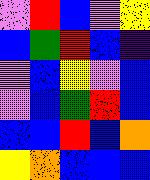[["violet", "red", "blue", "violet", "yellow"], ["blue", "green", "red", "blue", "indigo"], ["violet", "blue", "yellow", "violet", "blue"], ["violet", "blue", "green", "red", "blue"], ["blue", "blue", "red", "blue", "orange"], ["yellow", "orange", "blue", "blue", "blue"]]